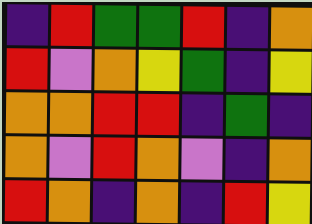[["indigo", "red", "green", "green", "red", "indigo", "orange"], ["red", "violet", "orange", "yellow", "green", "indigo", "yellow"], ["orange", "orange", "red", "red", "indigo", "green", "indigo"], ["orange", "violet", "red", "orange", "violet", "indigo", "orange"], ["red", "orange", "indigo", "orange", "indigo", "red", "yellow"]]